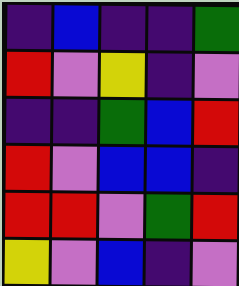[["indigo", "blue", "indigo", "indigo", "green"], ["red", "violet", "yellow", "indigo", "violet"], ["indigo", "indigo", "green", "blue", "red"], ["red", "violet", "blue", "blue", "indigo"], ["red", "red", "violet", "green", "red"], ["yellow", "violet", "blue", "indigo", "violet"]]